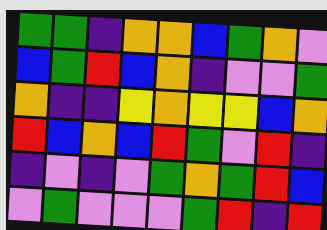[["green", "green", "indigo", "orange", "orange", "blue", "green", "orange", "violet"], ["blue", "green", "red", "blue", "orange", "indigo", "violet", "violet", "green"], ["orange", "indigo", "indigo", "yellow", "orange", "yellow", "yellow", "blue", "orange"], ["red", "blue", "orange", "blue", "red", "green", "violet", "red", "indigo"], ["indigo", "violet", "indigo", "violet", "green", "orange", "green", "red", "blue"], ["violet", "green", "violet", "violet", "violet", "green", "red", "indigo", "red"]]